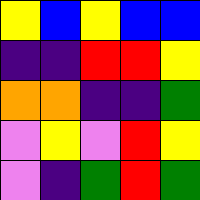[["yellow", "blue", "yellow", "blue", "blue"], ["indigo", "indigo", "red", "red", "yellow"], ["orange", "orange", "indigo", "indigo", "green"], ["violet", "yellow", "violet", "red", "yellow"], ["violet", "indigo", "green", "red", "green"]]